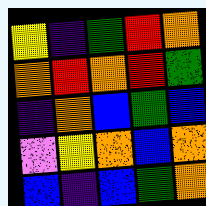[["yellow", "indigo", "green", "red", "orange"], ["orange", "red", "orange", "red", "green"], ["indigo", "orange", "blue", "green", "blue"], ["violet", "yellow", "orange", "blue", "orange"], ["blue", "indigo", "blue", "green", "orange"]]